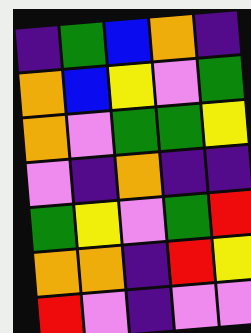[["indigo", "green", "blue", "orange", "indigo"], ["orange", "blue", "yellow", "violet", "green"], ["orange", "violet", "green", "green", "yellow"], ["violet", "indigo", "orange", "indigo", "indigo"], ["green", "yellow", "violet", "green", "red"], ["orange", "orange", "indigo", "red", "yellow"], ["red", "violet", "indigo", "violet", "violet"]]